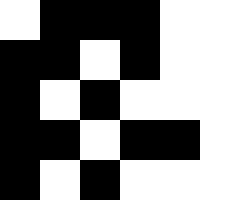[["white", "black", "black", "black", "white", "white"], ["black", "black", "white", "black", "white", "white"], ["black", "white", "black", "white", "white", "white"], ["black", "black", "white", "black", "black", "white"], ["black", "white", "black", "white", "white", "white"]]